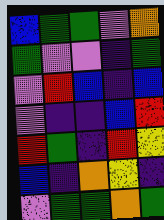[["blue", "green", "green", "violet", "orange"], ["green", "violet", "violet", "indigo", "green"], ["violet", "red", "blue", "indigo", "blue"], ["violet", "indigo", "indigo", "blue", "red"], ["red", "green", "indigo", "red", "yellow"], ["blue", "indigo", "orange", "yellow", "indigo"], ["violet", "green", "green", "orange", "green"]]